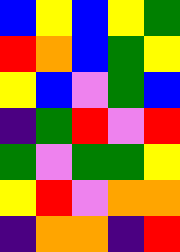[["blue", "yellow", "blue", "yellow", "green"], ["red", "orange", "blue", "green", "yellow"], ["yellow", "blue", "violet", "green", "blue"], ["indigo", "green", "red", "violet", "red"], ["green", "violet", "green", "green", "yellow"], ["yellow", "red", "violet", "orange", "orange"], ["indigo", "orange", "orange", "indigo", "red"]]